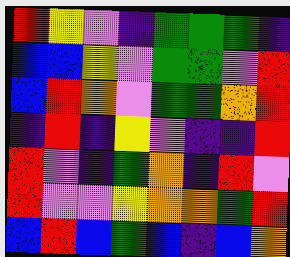[["red", "yellow", "violet", "indigo", "green", "green", "green", "indigo"], ["blue", "blue", "yellow", "violet", "green", "green", "violet", "red"], ["blue", "red", "orange", "violet", "green", "green", "orange", "red"], ["indigo", "red", "indigo", "yellow", "violet", "indigo", "indigo", "red"], ["red", "violet", "indigo", "green", "orange", "indigo", "red", "violet"], ["red", "violet", "violet", "yellow", "orange", "orange", "green", "red"], ["blue", "red", "blue", "green", "blue", "indigo", "blue", "orange"]]